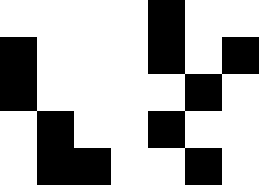[["white", "white", "white", "white", "black", "white", "white"], ["black", "white", "white", "white", "black", "white", "black"], ["black", "white", "white", "white", "white", "black", "white"], ["white", "black", "white", "white", "black", "white", "white"], ["white", "black", "black", "white", "white", "black", "white"]]